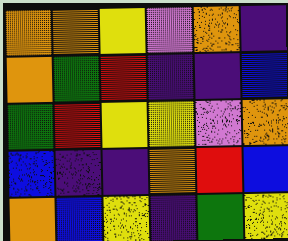[["orange", "orange", "yellow", "violet", "orange", "indigo"], ["orange", "green", "red", "indigo", "indigo", "blue"], ["green", "red", "yellow", "yellow", "violet", "orange"], ["blue", "indigo", "indigo", "orange", "red", "blue"], ["orange", "blue", "yellow", "indigo", "green", "yellow"]]